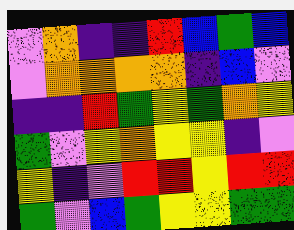[["violet", "orange", "indigo", "indigo", "red", "blue", "green", "blue"], ["violet", "orange", "orange", "orange", "orange", "indigo", "blue", "violet"], ["indigo", "indigo", "red", "green", "yellow", "green", "orange", "yellow"], ["green", "violet", "yellow", "orange", "yellow", "yellow", "indigo", "violet"], ["yellow", "indigo", "violet", "red", "red", "yellow", "red", "red"], ["green", "violet", "blue", "green", "yellow", "yellow", "green", "green"]]